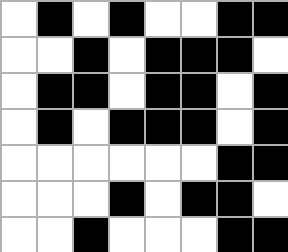[["white", "black", "white", "black", "white", "white", "black", "black"], ["white", "white", "black", "white", "black", "black", "black", "white"], ["white", "black", "black", "white", "black", "black", "white", "black"], ["white", "black", "white", "black", "black", "black", "white", "black"], ["white", "white", "white", "white", "white", "white", "black", "black"], ["white", "white", "white", "black", "white", "black", "black", "white"], ["white", "white", "black", "white", "white", "white", "black", "black"]]